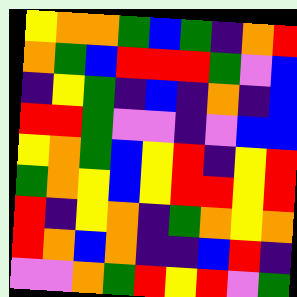[["yellow", "orange", "orange", "green", "blue", "green", "indigo", "orange", "red"], ["orange", "green", "blue", "red", "red", "red", "green", "violet", "blue"], ["indigo", "yellow", "green", "indigo", "blue", "indigo", "orange", "indigo", "blue"], ["red", "red", "green", "violet", "violet", "indigo", "violet", "blue", "blue"], ["yellow", "orange", "green", "blue", "yellow", "red", "indigo", "yellow", "red"], ["green", "orange", "yellow", "blue", "yellow", "red", "red", "yellow", "red"], ["red", "indigo", "yellow", "orange", "indigo", "green", "orange", "yellow", "orange"], ["red", "orange", "blue", "orange", "indigo", "indigo", "blue", "red", "indigo"], ["violet", "violet", "orange", "green", "red", "yellow", "red", "violet", "green"]]